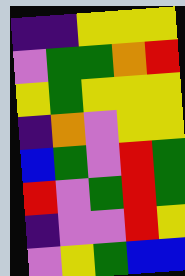[["indigo", "indigo", "yellow", "yellow", "yellow"], ["violet", "green", "green", "orange", "red"], ["yellow", "green", "yellow", "yellow", "yellow"], ["indigo", "orange", "violet", "yellow", "yellow"], ["blue", "green", "violet", "red", "green"], ["red", "violet", "green", "red", "green"], ["indigo", "violet", "violet", "red", "yellow"], ["violet", "yellow", "green", "blue", "blue"]]